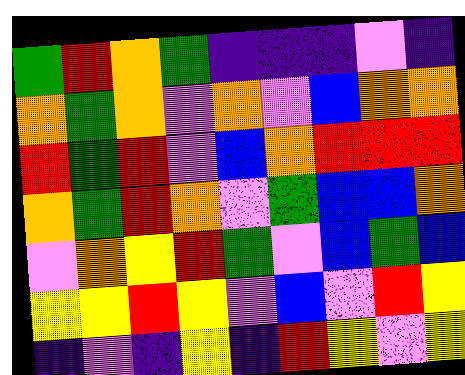[["green", "red", "orange", "green", "indigo", "indigo", "indigo", "violet", "indigo"], ["orange", "green", "orange", "violet", "orange", "violet", "blue", "orange", "orange"], ["red", "green", "red", "violet", "blue", "orange", "red", "red", "red"], ["orange", "green", "red", "orange", "violet", "green", "blue", "blue", "orange"], ["violet", "orange", "yellow", "red", "green", "violet", "blue", "green", "blue"], ["yellow", "yellow", "red", "yellow", "violet", "blue", "violet", "red", "yellow"], ["indigo", "violet", "indigo", "yellow", "indigo", "red", "yellow", "violet", "yellow"]]